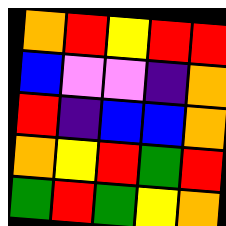[["orange", "red", "yellow", "red", "red"], ["blue", "violet", "violet", "indigo", "orange"], ["red", "indigo", "blue", "blue", "orange"], ["orange", "yellow", "red", "green", "red"], ["green", "red", "green", "yellow", "orange"]]